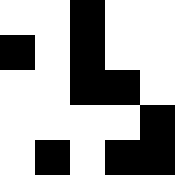[["white", "white", "black", "white", "white"], ["black", "white", "black", "white", "white"], ["white", "white", "black", "black", "white"], ["white", "white", "white", "white", "black"], ["white", "black", "white", "black", "black"]]